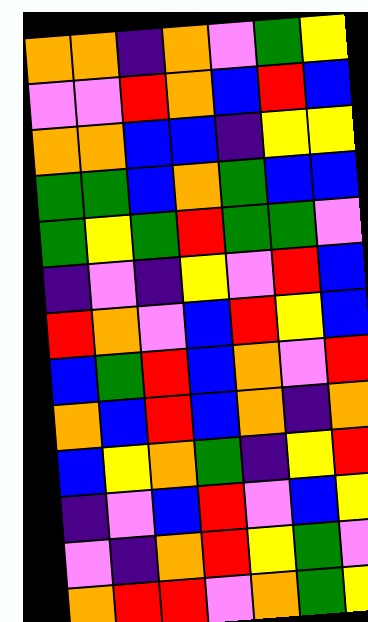[["orange", "orange", "indigo", "orange", "violet", "green", "yellow"], ["violet", "violet", "red", "orange", "blue", "red", "blue"], ["orange", "orange", "blue", "blue", "indigo", "yellow", "yellow"], ["green", "green", "blue", "orange", "green", "blue", "blue"], ["green", "yellow", "green", "red", "green", "green", "violet"], ["indigo", "violet", "indigo", "yellow", "violet", "red", "blue"], ["red", "orange", "violet", "blue", "red", "yellow", "blue"], ["blue", "green", "red", "blue", "orange", "violet", "red"], ["orange", "blue", "red", "blue", "orange", "indigo", "orange"], ["blue", "yellow", "orange", "green", "indigo", "yellow", "red"], ["indigo", "violet", "blue", "red", "violet", "blue", "yellow"], ["violet", "indigo", "orange", "red", "yellow", "green", "violet"], ["orange", "red", "red", "violet", "orange", "green", "yellow"]]